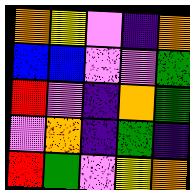[["orange", "yellow", "violet", "indigo", "orange"], ["blue", "blue", "violet", "violet", "green"], ["red", "violet", "indigo", "orange", "green"], ["violet", "orange", "indigo", "green", "indigo"], ["red", "green", "violet", "yellow", "orange"]]